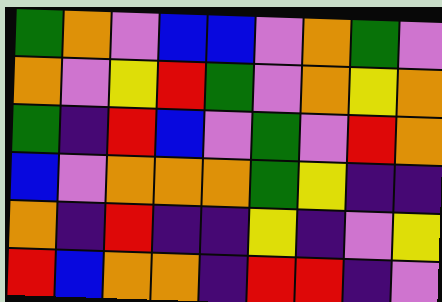[["green", "orange", "violet", "blue", "blue", "violet", "orange", "green", "violet"], ["orange", "violet", "yellow", "red", "green", "violet", "orange", "yellow", "orange"], ["green", "indigo", "red", "blue", "violet", "green", "violet", "red", "orange"], ["blue", "violet", "orange", "orange", "orange", "green", "yellow", "indigo", "indigo"], ["orange", "indigo", "red", "indigo", "indigo", "yellow", "indigo", "violet", "yellow"], ["red", "blue", "orange", "orange", "indigo", "red", "red", "indigo", "violet"]]